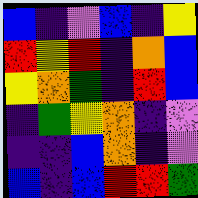[["blue", "indigo", "violet", "blue", "indigo", "yellow"], ["red", "yellow", "red", "indigo", "orange", "blue"], ["yellow", "orange", "green", "indigo", "red", "blue"], ["indigo", "green", "yellow", "orange", "indigo", "violet"], ["indigo", "indigo", "blue", "orange", "indigo", "violet"], ["blue", "indigo", "blue", "red", "red", "green"]]